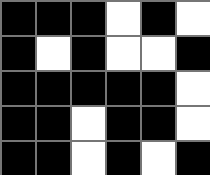[["black", "black", "black", "white", "black", "white"], ["black", "white", "black", "white", "white", "black"], ["black", "black", "black", "black", "black", "white"], ["black", "black", "white", "black", "black", "white"], ["black", "black", "white", "black", "white", "black"]]